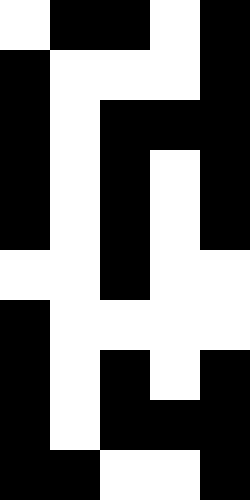[["white", "black", "black", "white", "black"], ["black", "white", "white", "white", "black"], ["black", "white", "black", "black", "black"], ["black", "white", "black", "white", "black"], ["black", "white", "black", "white", "black"], ["white", "white", "black", "white", "white"], ["black", "white", "white", "white", "white"], ["black", "white", "black", "white", "black"], ["black", "white", "black", "black", "black"], ["black", "black", "white", "white", "black"]]